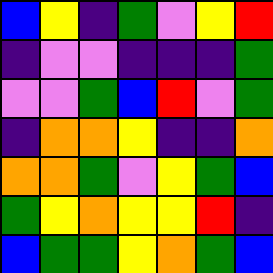[["blue", "yellow", "indigo", "green", "violet", "yellow", "red"], ["indigo", "violet", "violet", "indigo", "indigo", "indigo", "green"], ["violet", "violet", "green", "blue", "red", "violet", "green"], ["indigo", "orange", "orange", "yellow", "indigo", "indigo", "orange"], ["orange", "orange", "green", "violet", "yellow", "green", "blue"], ["green", "yellow", "orange", "yellow", "yellow", "red", "indigo"], ["blue", "green", "green", "yellow", "orange", "green", "blue"]]